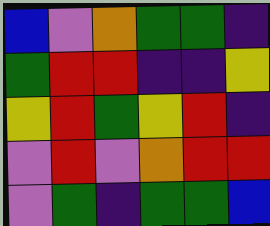[["blue", "violet", "orange", "green", "green", "indigo"], ["green", "red", "red", "indigo", "indigo", "yellow"], ["yellow", "red", "green", "yellow", "red", "indigo"], ["violet", "red", "violet", "orange", "red", "red"], ["violet", "green", "indigo", "green", "green", "blue"]]